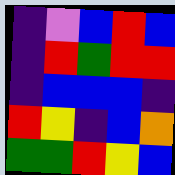[["indigo", "violet", "blue", "red", "blue"], ["indigo", "red", "green", "red", "red"], ["indigo", "blue", "blue", "blue", "indigo"], ["red", "yellow", "indigo", "blue", "orange"], ["green", "green", "red", "yellow", "blue"]]